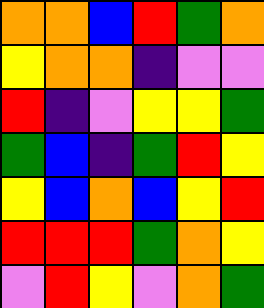[["orange", "orange", "blue", "red", "green", "orange"], ["yellow", "orange", "orange", "indigo", "violet", "violet"], ["red", "indigo", "violet", "yellow", "yellow", "green"], ["green", "blue", "indigo", "green", "red", "yellow"], ["yellow", "blue", "orange", "blue", "yellow", "red"], ["red", "red", "red", "green", "orange", "yellow"], ["violet", "red", "yellow", "violet", "orange", "green"]]